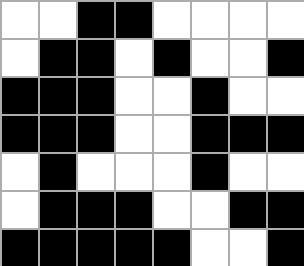[["white", "white", "black", "black", "white", "white", "white", "white"], ["white", "black", "black", "white", "black", "white", "white", "black"], ["black", "black", "black", "white", "white", "black", "white", "white"], ["black", "black", "black", "white", "white", "black", "black", "black"], ["white", "black", "white", "white", "white", "black", "white", "white"], ["white", "black", "black", "black", "white", "white", "black", "black"], ["black", "black", "black", "black", "black", "white", "white", "black"]]